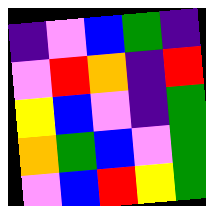[["indigo", "violet", "blue", "green", "indigo"], ["violet", "red", "orange", "indigo", "red"], ["yellow", "blue", "violet", "indigo", "green"], ["orange", "green", "blue", "violet", "green"], ["violet", "blue", "red", "yellow", "green"]]